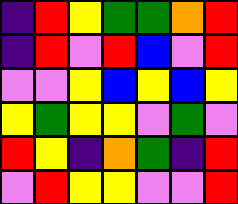[["indigo", "red", "yellow", "green", "green", "orange", "red"], ["indigo", "red", "violet", "red", "blue", "violet", "red"], ["violet", "violet", "yellow", "blue", "yellow", "blue", "yellow"], ["yellow", "green", "yellow", "yellow", "violet", "green", "violet"], ["red", "yellow", "indigo", "orange", "green", "indigo", "red"], ["violet", "red", "yellow", "yellow", "violet", "violet", "red"]]